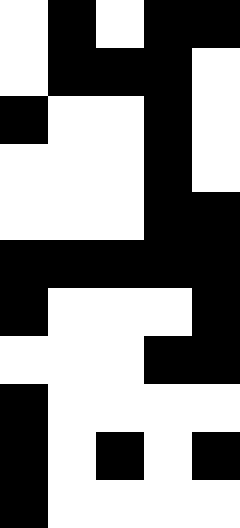[["white", "black", "white", "black", "black"], ["white", "black", "black", "black", "white"], ["black", "white", "white", "black", "white"], ["white", "white", "white", "black", "white"], ["white", "white", "white", "black", "black"], ["black", "black", "black", "black", "black"], ["black", "white", "white", "white", "black"], ["white", "white", "white", "black", "black"], ["black", "white", "white", "white", "white"], ["black", "white", "black", "white", "black"], ["black", "white", "white", "white", "white"]]